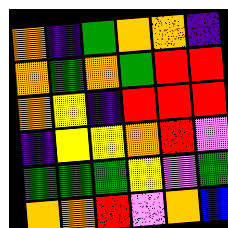[["orange", "indigo", "green", "orange", "orange", "indigo"], ["orange", "green", "orange", "green", "red", "red"], ["orange", "yellow", "indigo", "red", "red", "red"], ["indigo", "yellow", "yellow", "orange", "red", "violet"], ["green", "green", "green", "yellow", "violet", "green"], ["orange", "orange", "red", "violet", "orange", "blue"]]